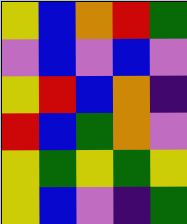[["yellow", "blue", "orange", "red", "green"], ["violet", "blue", "violet", "blue", "violet"], ["yellow", "red", "blue", "orange", "indigo"], ["red", "blue", "green", "orange", "violet"], ["yellow", "green", "yellow", "green", "yellow"], ["yellow", "blue", "violet", "indigo", "green"]]